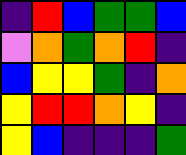[["indigo", "red", "blue", "green", "green", "blue"], ["violet", "orange", "green", "orange", "red", "indigo"], ["blue", "yellow", "yellow", "green", "indigo", "orange"], ["yellow", "red", "red", "orange", "yellow", "indigo"], ["yellow", "blue", "indigo", "indigo", "indigo", "green"]]